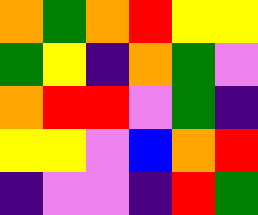[["orange", "green", "orange", "red", "yellow", "yellow"], ["green", "yellow", "indigo", "orange", "green", "violet"], ["orange", "red", "red", "violet", "green", "indigo"], ["yellow", "yellow", "violet", "blue", "orange", "red"], ["indigo", "violet", "violet", "indigo", "red", "green"]]